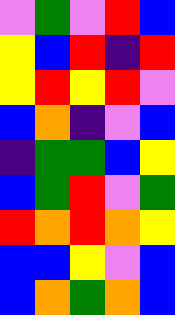[["violet", "green", "violet", "red", "blue"], ["yellow", "blue", "red", "indigo", "red"], ["yellow", "red", "yellow", "red", "violet"], ["blue", "orange", "indigo", "violet", "blue"], ["indigo", "green", "green", "blue", "yellow"], ["blue", "green", "red", "violet", "green"], ["red", "orange", "red", "orange", "yellow"], ["blue", "blue", "yellow", "violet", "blue"], ["blue", "orange", "green", "orange", "blue"]]